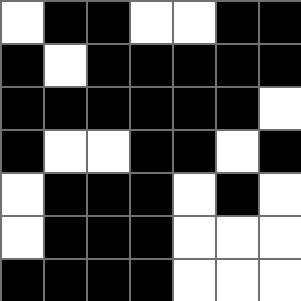[["white", "black", "black", "white", "white", "black", "black"], ["black", "white", "black", "black", "black", "black", "black"], ["black", "black", "black", "black", "black", "black", "white"], ["black", "white", "white", "black", "black", "white", "black"], ["white", "black", "black", "black", "white", "black", "white"], ["white", "black", "black", "black", "white", "white", "white"], ["black", "black", "black", "black", "white", "white", "white"]]